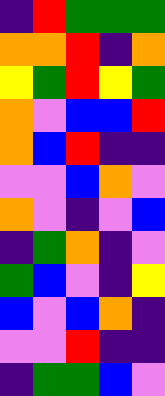[["indigo", "red", "green", "green", "green"], ["orange", "orange", "red", "indigo", "orange"], ["yellow", "green", "red", "yellow", "green"], ["orange", "violet", "blue", "blue", "red"], ["orange", "blue", "red", "indigo", "indigo"], ["violet", "violet", "blue", "orange", "violet"], ["orange", "violet", "indigo", "violet", "blue"], ["indigo", "green", "orange", "indigo", "violet"], ["green", "blue", "violet", "indigo", "yellow"], ["blue", "violet", "blue", "orange", "indigo"], ["violet", "violet", "red", "indigo", "indigo"], ["indigo", "green", "green", "blue", "violet"]]